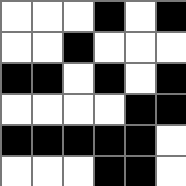[["white", "white", "white", "black", "white", "black"], ["white", "white", "black", "white", "white", "white"], ["black", "black", "white", "black", "white", "black"], ["white", "white", "white", "white", "black", "black"], ["black", "black", "black", "black", "black", "white"], ["white", "white", "white", "black", "black", "white"]]